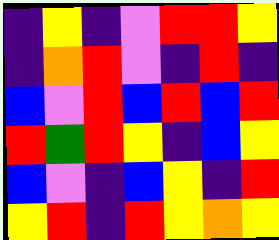[["indigo", "yellow", "indigo", "violet", "red", "red", "yellow"], ["indigo", "orange", "red", "violet", "indigo", "red", "indigo"], ["blue", "violet", "red", "blue", "red", "blue", "red"], ["red", "green", "red", "yellow", "indigo", "blue", "yellow"], ["blue", "violet", "indigo", "blue", "yellow", "indigo", "red"], ["yellow", "red", "indigo", "red", "yellow", "orange", "yellow"]]